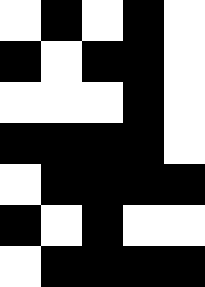[["white", "black", "white", "black", "white"], ["black", "white", "black", "black", "white"], ["white", "white", "white", "black", "white"], ["black", "black", "black", "black", "white"], ["white", "black", "black", "black", "black"], ["black", "white", "black", "white", "white"], ["white", "black", "black", "black", "black"]]